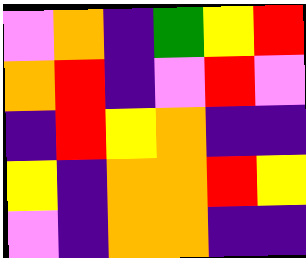[["violet", "orange", "indigo", "green", "yellow", "red"], ["orange", "red", "indigo", "violet", "red", "violet"], ["indigo", "red", "yellow", "orange", "indigo", "indigo"], ["yellow", "indigo", "orange", "orange", "red", "yellow"], ["violet", "indigo", "orange", "orange", "indigo", "indigo"]]